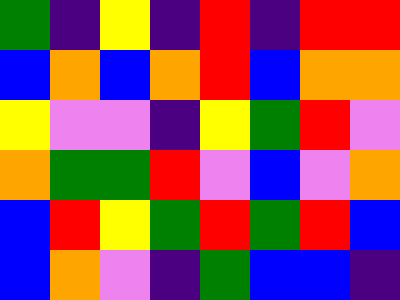[["green", "indigo", "yellow", "indigo", "red", "indigo", "red", "red"], ["blue", "orange", "blue", "orange", "red", "blue", "orange", "orange"], ["yellow", "violet", "violet", "indigo", "yellow", "green", "red", "violet"], ["orange", "green", "green", "red", "violet", "blue", "violet", "orange"], ["blue", "red", "yellow", "green", "red", "green", "red", "blue"], ["blue", "orange", "violet", "indigo", "green", "blue", "blue", "indigo"]]